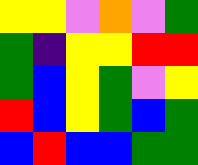[["yellow", "yellow", "violet", "orange", "violet", "green"], ["green", "indigo", "yellow", "yellow", "red", "red"], ["green", "blue", "yellow", "green", "violet", "yellow"], ["red", "blue", "yellow", "green", "blue", "green"], ["blue", "red", "blue", "blue", "green", "green"]]